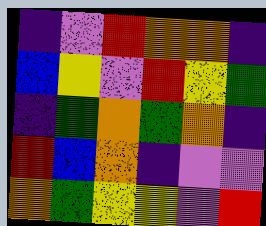[["indigo", "violet", "red", "orange", "orange", "indigo"], ["blue", "yellow", "violet", "red", "yellow", "green"], ["indigo", "green", "orange", "green", "orange", "indigo"], ["red", "blue", "orange", "indigo", "violet", "violet"], ["orange", "green", "yellow", "yellow", "violet", "red"]]